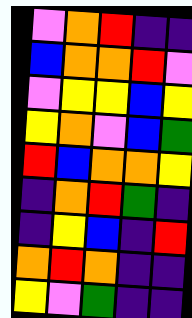[["violet", "orange", "red", "indigo", "indigo"], ["blue", "orange", "orange", "red", "violet"], ["violet", "yellow", "yellow", "blue", "yellow"], ["yellow", "orange", "violet", "blue", "green"], ["red", "blue", "orange", "orange", "yellow"], ["indigo", "orange", "red", "green", "indigo"], ["indigo", "yellow", "blue", "indigo", "red"], ["orange", "red", "orange", "indigo", "indigo"], ["yellow", "violet", "green", "indigo", "indigo"]]